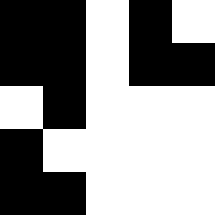[["black", "black", "white", "black", "white"], ["black", "black", "white", "black", "black"], ["white", "black", "white", "white", "white"], ["black", "white", "white", "white", "white"], ["black", "black", "white", "white", "white"]]